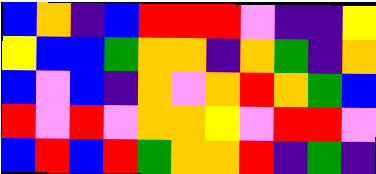[["blue", "orange", "indigo", "blue", "red", "red", "red", "violet", "indigo", "indigo", "yellow"], ["yellow", "blue", "blue", "green", "orange", "orange", "indigo", "orange", "green", "indigo", "orange"], ["blue", "violet", "blue", "indigo", "orange", "violet", "orange", "red", "orange", "green", "blue"], ["red", "violet", "red", "violet", "orange", "orange", "yellow", "violet", "red", "red", "violet"], ["blue", "red", "blue", "red", "green", "orange", "orange", "red", "indigo", "green", "indigo"]]